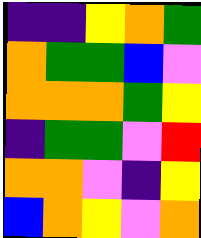[["indigo", "indigo", "yellow", "orange", "green"], ["orange", "green", "green", "blue", "violet"], ["orange", "orange", "orange", "green", "yellow"], ["indigo", "green", "green", "violet", "red"], ["orange", "orange", "violet", "indigo", "yellow"], ["blue", "orange", "yellow", "violet", "orange"]]